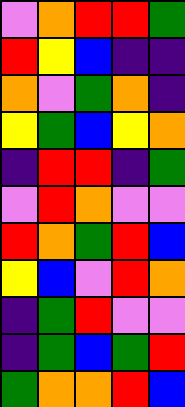[["violet", "orange", "red", "red", "green"], ["red", "yellow", "blue", "indigo", "indigo"], ["orange", "violet", "green", "orange", "indigo"], ["yellow", "green", "blue", "yellow", "orange"], ["indigo", "red", "red", "indigo", "green"], ["violet", "red", "orange", "violet", "violet"], ["red", "orange", "green", "red", "blue"], ["yellow", "blue", "violet", "red", "orange"], ["indigo", "green", "red", "violet", "violet"], ["indigo", "green", "blue", "green", "red"], ["green", "orange", "orange", "red", "blue"]]